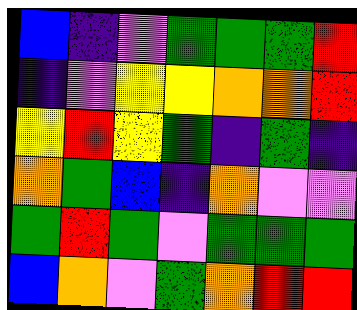[["blue", "indigo", "violet", "green", "green", "green", "red"], ["indigo", "violet", "yellow", "yellow", "orange", "orange", "red"], ["yellow", "red", "yellow", "green", "indigo", "green", "indigo"], ["orange", "green", "blue", "indigo", "orange", "violet", "violet"], ["green", "red", "green", "violet", "green", "green", "green"], ["blue", "orange", "violet", "green", "orange", "red", "red"]]